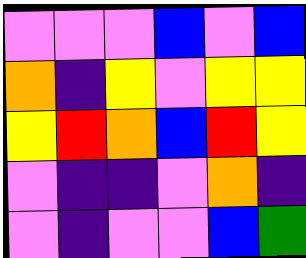[["violet", "violet", "violet", "blue", "violet", "blue"], ["orange", "indigo", "yellow", "violet", "yellow", "yellow"], ["yellow", "red", "orange", "blue", "red", "yellow"], ["violet", "indigo", "indigo", "violet", "orange", "indigo"], ["violet", "indigo", "violet", "violet", "blue", "green"]]